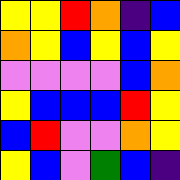[["yellow", "yellow", "red", "orange", "indigo", "blue"], ["orange", "yellow", "blue", "yellow", "blue", "yellow"], ["violet", "violet", "violet", "violet", "blue", "orange"], ["yellow", "blue", "blue", "blue", "red", "yellow"], ["blue", "red", "violet", "violet", "orange", "yellow"], ["yellow", "blue", "violet", "green", "blue", "indigo"]]